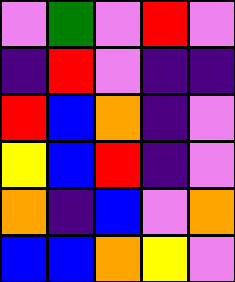[["violet", "green", "violet", "red", "violet"], ["indigo", "red", "violet", "indigo", "indigo"], ["red", "blue", "orange", "indigo", "violet"], ["yellow", "blue", "red", "indigo", "violet"], ["orange", "indigo", "blue", "violet", "orange"], ["blue", "blue", "orange", "yellow", "violet"]]